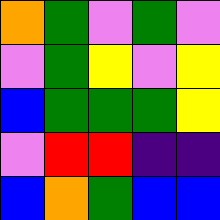[["orange", "green", "violet", "green", "violet"], ["violet", "green", "yellow", "violet", "yellow"], ["blue", "green", "green", "green", "yellow"], ["violet", "red", "red", "indigo", "indigo"], ["blue", "orange", "green", "blue", "blue"]]